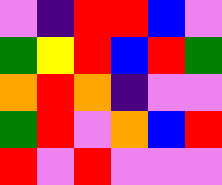[["violet", "indigo", "red", "red", "blue", "violet"], ["green", "yellow", "red", "blue", "red", "green"], ["orange", "red", "orange", "indigo", "violet", "violet"], ["green", "red", "violet", "orange", "blue", "red"], ["red", "violet", "red", "violet", "violet", "violet"]]